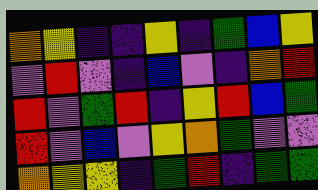[["orange", "yellow", "indigo", "indigo", "yellow", "indigo", "green", "blue", "yellow"], ["violet", "red", "violet", "indigo", "blue", "violet", "indigo", "orange", "red"], ["red", "violet", "green", "red", "indigo", "yellow", "red", "blue", "green"], ["red", "violet", "blue", "violet", "yellow", "orange", "green", "violet", "violet"], ["orange", "yellow", "yellow", "indigo", "green", "red", "indigo", "green", "green"]]